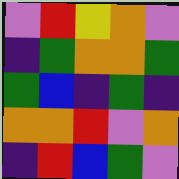[["violet", "red", "yellow", "orange", "violet"], ["indigo", "green", "orange", "orange", "green"], ["green", "blue", "indigo", "green", "indigo"], ["orange", "orange", "red", "violet", "orange"], ["indigo", "red", "blue", "green", "violet"]]